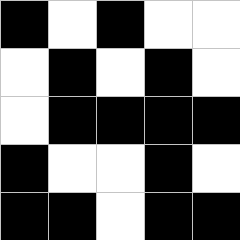[["black", "white", "black", "white", "white"], ["white", "black", "white", "black", "white"], ["white", "black", "black", "black", "black"], ["black", "white", "white", "black", "white"], ["black", "black", "white", "black", "black"]]